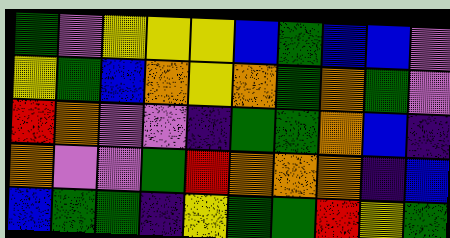[["green", "violet", "yellow", "yellow", "yellow", "blue", "green", "blue", "blue", "violet"], ["yellow", "green", "blue", "orange", "yellow", "orange", "green", "orange", "green", "violet"], ["red", "orange", "violet", "violet", "indigo", "green", "green", "orange", "blue", "indigo"], ["orange", "violet", "violet", "green", "red", "orange", "orange", "orange", "indigo", "blue"], ["blue", "green", "green", "indigo", "yellow", "green", "green", "red", "yellow", "green"]]